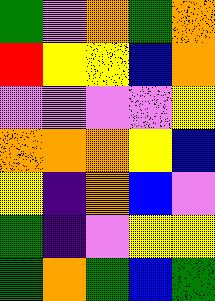[["green", "violet", "orange", "green", "orange"], ["red", "yellow", "yellow", "blue", "orange"], ["violet", "violet", "violet", "violet", "yellow"], ["orange", "orange", "orange", "yellow", "blue"], ["yellow", "indigo", "orange", "blue", "violet"], ["green", "indigo", "violet", "yellow", "yellow"], ["green", "orange", "green", "blue", "green"]]